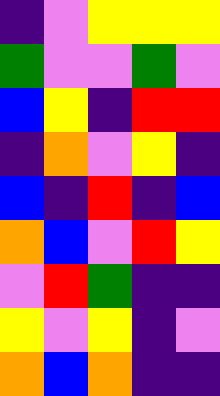[["indigo", "violet", "yellow", "yellow", "yellow"], ["green", "violet", "violet", "green", "violet"], ["blue", "yellow", "indigo", "red", "red"], ["indigo", "orange", "violet", "yellow", "indigo"], ["blue", "indigo", "red", "indigo", "blue"], ["orange", "blue", "violet", "red", "yellow"], ["violet", "red", "green", "indigo", "indigo"], ["yellow", "violet", "yellow", "indigo", "violet"], ["orange", "blue", "orange", "indigo", "indigo"]]